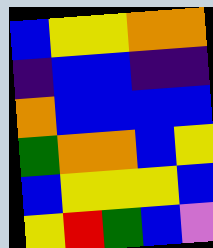[["blue", "yellow", "yellow", "orange", "orange"], ["indigo", "blue", "blue", "indigo", "indigo"], ["orange", "blue", "blue", "blue", "blue"], ["green", "orange", "orange", "blue", "yellow"], ["blue", "yellow", "yellow", "yellow", "blue"], ["yellow", "red", "green", "blue", "violet"]]